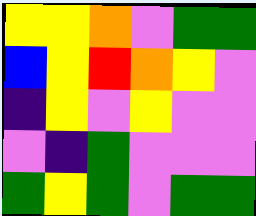[["yellow", "yellow", "orange", "violet", "green", "green"], ["blue", "yellow", "red", "orange", "yellow", "violet"], ["indigo", "yellow", "violet", "yellow", "violet", "violet"], ["violet", "indigo", "green", "violet", "violet", "violet"], ["green", "yellow", "green", "violet", "green", "green"]]